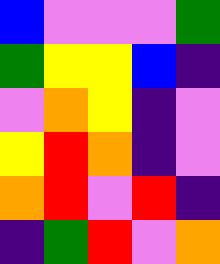[["blue", "violet", "violet", "violet", "green"], ["green", "yellow", "yellow", "blue", "indigo"], ["violet", "orange", "yellow", "indigo", "violet"], ["yellow", "red", "orange", "indigo", "violet"], ["orange", "red", "violet", "red", "indigo"], ["indigo", "green", "red", "violet", "orange"]]